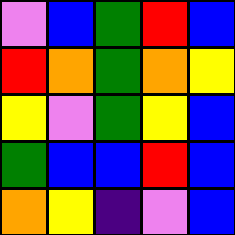[["violet", "blue", "green", "red", "blue"], ["red", "orange", "green", "orange", "yellow"], ["yellow", "violet", "green", "yellow", "blue"], ["green", "blue", "blue", "red", "blue"], ["orange", "yellow", "indigo", "violet", "blue"]]